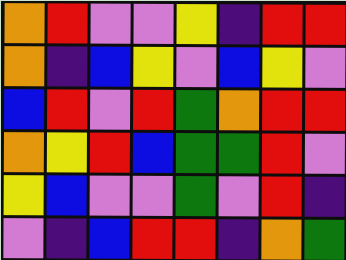[["orange", "red", "violet", "violet", "yellow", "indigo", "red", "red"], ["orange", "indigo", "blue", "yellow", "violet", "blue", "yellow", "violet"], ["blue", "red", "violet", "red", "green", "orange", "red", "red"], ["orange", "yellow", "red", "blue", "green", "green", "red", "violet"], ["yellow", "blue", "violet", "violet", "green", "violet", "red", "indigo"], ["violet", "indigo", "blue", "red", "red", "indigo", "orange", "green"]]